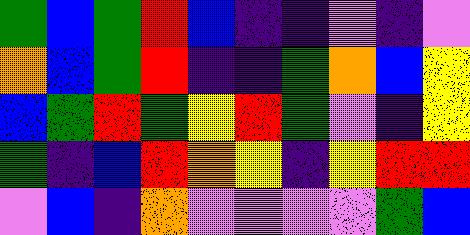[["green", "blue", "green", "red", "blue", "indigo", "indigo", "violet", "indigo", "violet"], ["orange", "blue", "green", "red", "indigo", "indigo", "green", "orange", "blue", "yellow"], ["blue", "green", "red", "green", "yellow", "red", "green", "violet", "indigo", "yellow"], ["green", "indigo", "blue", "red", "orange", "yellow", "indigo", "yellow", "red", "red"], ["violet", "blue", "indigo", "orange", "violet", "violet", "violet", "violet", "green", "blue"]]